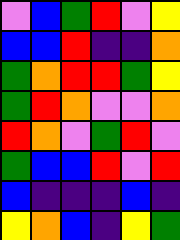[["violet", "blue", "green", "red", "violet", "yellow"], ["blue", "blue", "red", "indigo", "indigo", "orange"], ["green", "orange", "red", "red", "green", "yellow"], ["green", "red", "orange", "violet", "violet", "orange"], ["red", "orange", "violet", "green", "red", "violet"], ["green", "blue", "blue", "red", "violet", "red"], ["blue", "indigo", "indigo", "indigo", "blue", "indigo"], ["yellow", "orange", "blue", "indigo", "yellow", "green"]]